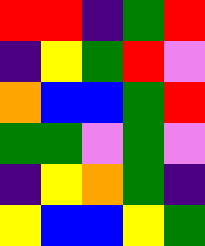[["red", "red", "indigo", "green", "red"], ["indigo", "yellow", "green", "red", "violet"], ["orange", "blue", "blue", "green", "red"], ["green", "green", "violet", "green", "violet"], ["indigo", "yellow", "orange", "green", "indigo"], ["yellow", "blue", "blue", "yellow", "green"]]